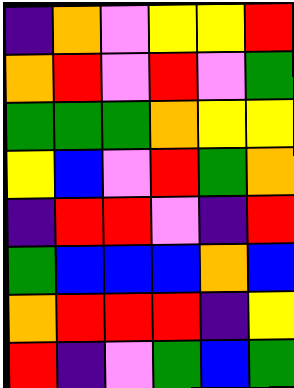[["indigo", "orange", "violet", "yellow", "yellow", "red"], ["orange", "red", "violet", "red", "violet", "green"], ["green", "green", "green", "orange", "yellow", "yellow"], ["yellow", "blue", "violet", "red", "green", "orange"], ["indigo", "red", "red", "violet", "indigo", "red"], ["green", "blue", "blue", "blue", "orange", "blue"], ["orange", "red", "red", "red", "indigo", "yellow"], ["red", "indigo", "violet", "green", "blue", "green"]]